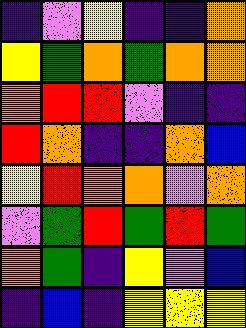[["indigo", "violet", "yellow", "indigo", "indigo", "orange"], ["yellow", "green", "orange", "green", "orange", "orange"], ["orange", "red", "red", "violet", "indigo", "indigo"], ["red", "orange", "indigo", "indigo", "orange", "blue"], ["yellow", "red", "orange", "orange", "violet", "orange"], ["violet", "green", "red", "green", "red", "green"], ["orange", "green", "indigo", "yellow", "violet", "blue"], ["indigo", "blue", "indigo", "yellow", "yellow", "yellow"]]